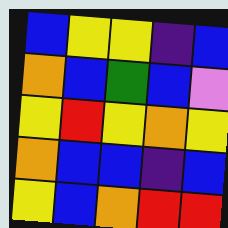[["blue", "yellow", "yellow", "indigo", "blue"], ["orange", "blue", "green", "blue", "violet"], ["yellow", "red", "yellow", "orange", "yellow"], ["orange", "blue", "blue", "indigo", "blue"], ["yellow", "blue", "orange", "red", "red"]]